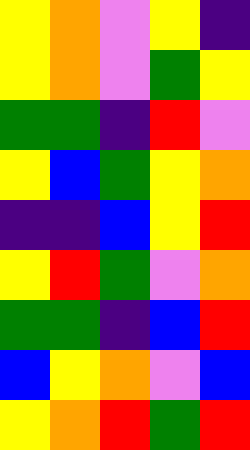[["yellow", "orange", "violet", "yellow", "indigo"], ["yellow", "orange", "violet", "green", "yellow"], ["green", "green", "indigo", "red", "violet"], ["yellow", "blue", "green", "yellow", "orange"], ["indigo", "indigo", "blue", "yellow", "red"], ["yellow", "red", "green", "violet", "orange"], ["green", "green", "indigo", "blue", "red"], ["blue", "yellow", "orange", "violet", "blue"], ["yellow", "orange", "red", "green", "red"]]